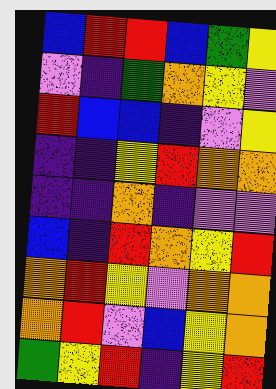[["blue", "red", "red", "blue", "green", "yellow"], ["violet", "indigo", "green", "orange", "yellow", "violet"], ["red", "blue", "blue", "indigo", "violet", "yellow"], ["indigo", "indigo", "yellow", "red", "orange", "orange"], ["indigo", "indigo", "orange", "indigo", "violet", "violet"], ["blue", "indigo", "red", "orange", "yellow", "red"], ["orange", "red", "yellow", "violet", "orange", "orange"], ["orange", "red", "violet", "blue", "yellow", "orange"], ["green", "yellow", "red", "indigo", "yellow", "red"]]